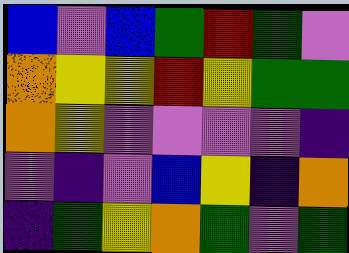[["blue", "violet", "blue", "green", "red", "green", "violet"], ["orange", "yellow", "yellow", "red", "yellow", "green", "green"], ["orange", "yellow", "violet", "violet", "violet", "violet", "indigo"], ["violet", "indigo", "violet", "blue", "yellow", "indigo", "orange"], ["indigo", "green", "yellow", "orange", "green", "violet", "green"]]